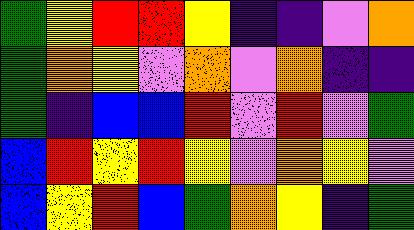[["green", "yellow", "red", "red", "yellow", "indigo", "indigo", "violet", "orange"], ["green", "orange", "yellow", "violet", "orange", "violet", "orange", "indigo", "indigo"], ["green", "indigo", "blue", "blue", "red", "violet", "red", "violet", "green"], ["blue", "red", "yellow", "red", "yellow", "violet", "orange", "yellow", "violet"], ["blue", "yellow", "red", "blue", "green", "orange", "yellow", "indigo", "green"]]